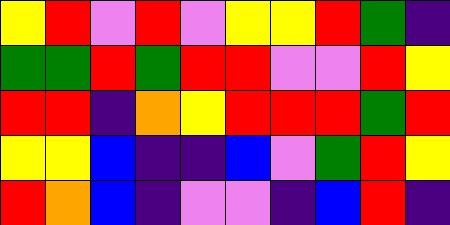[["yellow", "red", "violet", "red", "violet", "yellow", "yellow", "red", "green", "indigo"], ["green", "green", "red", "green", "red", "red", "violet", "violet", "red", "yellow"], ["red", "red", "indigo", "orange", "yellow", "red", "red", "red", "green", "red"], ["yellow", "yellow", "blue", "indigo", "indigo", "blue", "violet", "green", "red", "yellow"], ["red", "orange", "blue", "indigo", "violet", "violet", "indigo", "blue", "red", "indigo"]]